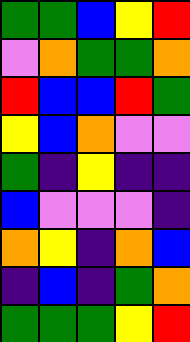[["green", "green", "blue", "yellow", "red"], ["violet", "orange", "green", "green", "orange"], ["red", "blue", "blue", "red", "green"], ["yellow", "blue", "orange", "violet", "violet"], ["green", "indigo", "yellow", "indigo", "indigo"], ["blue", "violet", "violet", "violet", "indigo"], ["orange", "yellow", "indigo", "orange", "blue"], ["indigo", "blue", "indigo", "green", "orange"], ["green", "green", "green", "yellow", "red"]]